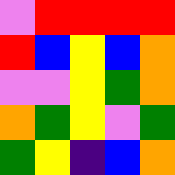[["violet", "red", "red", "red", "red"], ["red", "blue", "yellow", "blue", "orange"], ["violet", "violet", "yellow", "green", "orange"], ["orange", "green", "yellow", "violet", "green"], ["green", "yellow", "indigo", "blue", "orange"]]